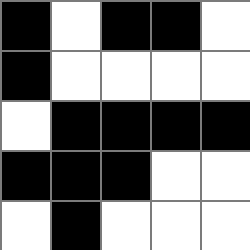[["black", "white", "black", "black", "white"], ["black", "white", "white", "white", "white"], ["white", "black", "black", "black", "black"], ["black", "black", "black", "white", "white"], ["white", "black", "white", "white", "white"]]